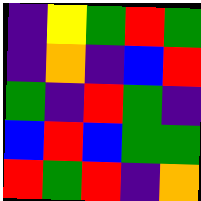[["indigo", "yellow", "green", "red", "green"], ["indigo", "orange", "indigo", "blue", "red"], ["green", "indigo", "red", "green", "indigo"], ["blue", "red", "blue", "green", "green"], ["red", "green", "red", "indigo", "orange"]]